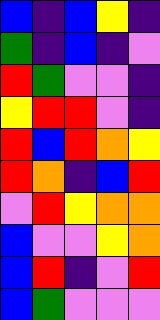[["blue", "indigo", "blue", "yellow", "indigo"], ["green", "indigo", "blue", "indigo", "violet"], ["red", "green", "violet", "violet", "indigo"], ["yellow", "red", "red", "violet", "indigo"], ["red", "blue", "red", "orange", "yellow"], ["red", "orange", "indigo", "blue", "red"], ["violet", "red", "yellow", "orange", "orange"], ["blue", "violet", "violet", "yellow", "orange"], ["blue", "red", "indigo", "violet", "red"], ["blue", "green", "violet", "violet", "violet"]]